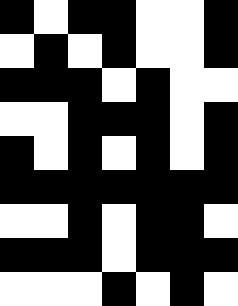[["black", "white", "black", "black", "white", "white", "black"], ["white", "black", "white", "black", "white", "white", "black"], ["black", "black", "black", "white", "black", "white", "white"], ["white", "white", "black", "black", "black", "white", "black"], ["black", "white", "black", "white", "black", "white", "black"], ["black", "black", "black", "black", "black", "black", "black"], ["white", "white", "black", "white", "black", "black", "white"], ["black", "black", "black", "white", "black", "black", "black"], ["white", "white", "white", "black", "white", "black", "white"]]